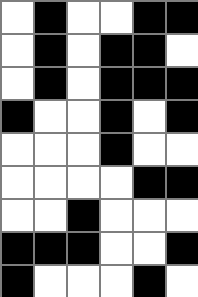[["white", "black", "white", "white", "black", "black"], ["white", "black", "white", "black", "black", "white"], ["white", "black", "white", "black", "black", "black"], ["black", "white", "white", "black", "white", "black"], ["white", "white", "white", "black", "white", "white"], ["white", "white", "white", "white", "black", "black"], ["white", "white", "black", "white", "white", "white"], ["black", "black", "black", "white", "white", "black"], ["black", "white", "white", "white", "black", "white"]]